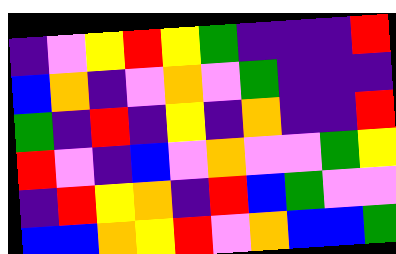[["indigo", "violet", "yellow", "red", "yellow", "green", "indigo", "indigo", "indigo", "red"], ["blue", "orange", "indigo", "violet", "orange", "violet", "green", "indigo", "indigo", "indigo"], ["green", "indigo", "red", "indigo", "yellow", "indigo", "orange", "indigo", "indigo", "red"], ["red", "violet", "indigo", "blue", "violet", "orange", "violet", "violet", "green", "yellow"], ["indigo", "red", "yellow", "orange", "indigo", "red", "blue", "green", "violet", "violet"], ["blue", "blue", "orange", "yellow", "red", "violet", "orange", "blue", "blue", "green"]]